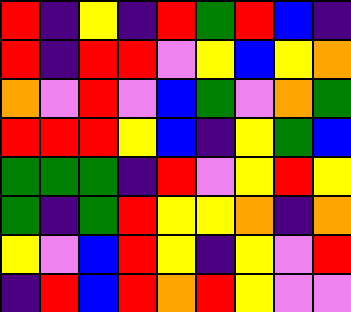[["red", "indigo", "yellow", "indigo", "red", "green", "red", "blue", "indigo"], ["red", "indigo", "red", "red", "violet", "yellow", "blue", "yellow", "orange"], ["orange", "violet", "red", "violet", "blue", "green", "violet", "orange", "green"], ["red", "red", "red", "yellow", "blue", "indigo", "yellow", "green", "blue"], ["green", "green", "green", "indigo", "red", "violet", "yellow", "red", "yellow"], ["green", "indigo", "green", "red", "yellow", "yellow", "orange", "indigo", "orange"], ["yellow", "violet", "blue", "red", "yellow", "indigo", "yellow", "violet", "red"], ["indigo", "red", "blue", "red", "orange", "red", "yellow", "violet", "violet"]]